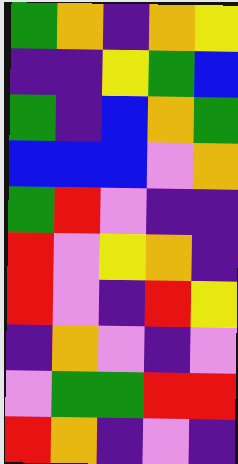[["green", "orange", "indigo", "orange", "yellow"], ["indigo", "indigo", "yellow", "green", "blue"], ["green", "indigo", "blue", "orange", "green"], ["blue", "blue", "blue", "violet", "orange"], ["green", "red", "violet", "indigo", "indigo"], ["red", "violet", "yellow", "orange", "indigo"], ["red", "violet", "indigo", "red", "yellow"], ["indigo", "orange", "violet", "indigo", "violet"], ["violet", "green", "green", "red", "red"], ["red", "orange", "indigo", "violet", "indigo"]]